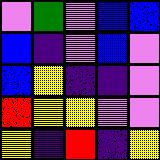[["violet", "green", "violet", "blue", "blue"], ["blue", "indigo", "violet", "blue", "violet"], ["blue", "yellow", "indigo", "indigo", "violet"], ["red", "yellow", "yellow", "violet", "violet"], ["yellow", "indigo", "red", "indigo", "yellow"]]